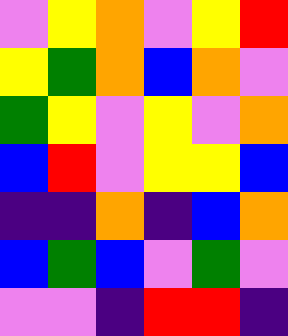[["violet", "yellow", "orange", "violet", "yellow", "red"], ["yellow", "green", "orange", "blue", "orange", "violet"], ["green", "yellow", "violet", "yellow", "violet", "orange"], ["blue", "red", "violet", "yellow", "yellow", "blue"], ["indigo", "indigo", "orange", "indigo", "blue", "orange"], ["blue", "green", "blue", "violet", "green", "violet"], ["violet", "violet", "indigo", "red", "red", "indigo"]]